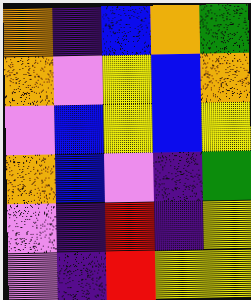[["orange", "indigo", "blue", "orange", "green"], ["orange", "violet", "yellow", "blue", "orange"], ["violet", "blue", "yellow", "blue", "yellow"], ["orange", "blue", "violet", "indigo", "green"], ["violet", "indigo", "red", "indigo", "yellow"], ["violet", "indigo", "red", "yellow", "yellow"]]